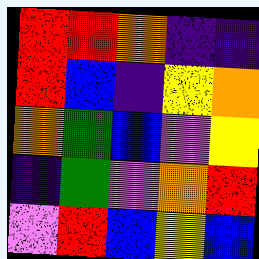[["red", "red", "orange", "indigo", "indigo"], ["red", "blue", "indigo", "yellow", "orange"], ["orange", "green", "blue", "violet", "yellow"], ["indigo", "green", "violet", "orange", "red"], ["violet", "red", "blue", "yellow", "blue"]]